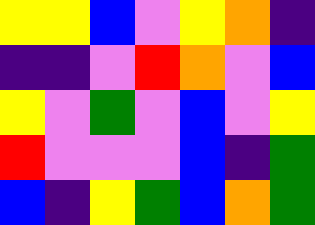[["yellow", "yellow", "blue", "violet", "yellow", "orange", "indigo"], ["indigo", "indigo", "violet", "red", "orange", "violet", "blue"], ["yellow", "violet", "green", "violet", "blue", "violet", "yellow"], ["red", "violet", "violet", "violet", "blue", "indigo", "green"], ["blue", "indigo", "yellow", "green", "blue", "orange", "green"]]